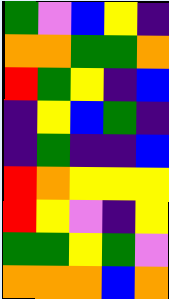[["green", "violet", "blue", "yellow", "indigo"], ["orange", "orange", "green", "green", "orange"], ["red", "green", "yellow", "indigo", "blue"], ["indigo", "yellow", "blue", "green", "indigo"], ["indigo", "green", "indigo", "indigo", "blue"], ["red", "orange", "yellow", "yellow", "yellow"], ["red", "yellow", "violet", "indigo", "yellow"], ["green", "green", "yellow", "green", "violet"], ["orange", "orange", "orange", "blue", "orange"]]